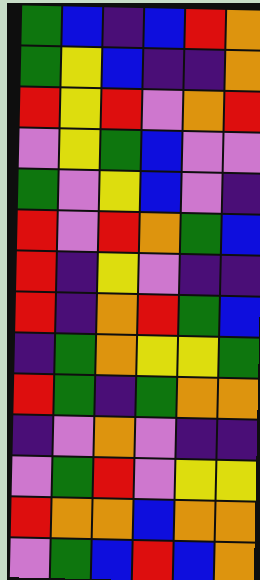[["green", "blue", "indigo", "blue", "red", "orange"], ["green", "yellow", "blue", "indigo", "indigo", "orange"], ["red", "yellow", "red", "violet", "orange", "red"], ["violet", "yellow", "green", "blue", "violet", "violet"], ["green", "violet", "yellow", "blue", "violet", "indigo"], ["red", "violet", "red", "orange", "green", "blue"], ["red", "indigo", "yellow", "violet", "indigo", "indigo"], ["red", "indigo", "orange", "red", "green", "blue"], ["indigo", "green", "orange", "yellow", "yellow", "green"], ["red", "green", "indigo", "green", "orange", "orange"], ["indigo", "violet", "orange", "violet", "indigo", "indigo"], ["violet", "green", "red", "violet", "yellow", "yellow"], ["red", "orange", "orange", "blue", "orange", "orange"], ["violet", "green", "blue", "red", "blue", "orange"]]